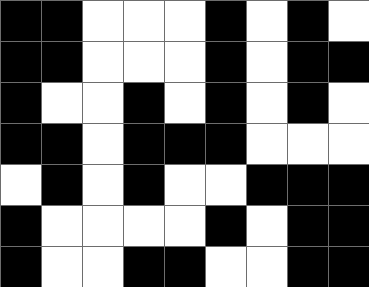[["black", "black", "white", "white", "white", "black", "white", "black", "white"], ["black", "black", "white", "white", "white", "black", "white", "black", "black"], ["black", "white", "white", "black", "white", "black", "white", "black", "white"], ["black", "black", "white", "black", "black", "black", "white", "white", "white"], ["white", "black", "white", "black", "white", "white", "black", "black", "black"], ["black", "white", "white", "white", "white", "black", "white", "black", "black"], ["black", "white", "white", "black", "black", "white", "white", "black", "black"]]